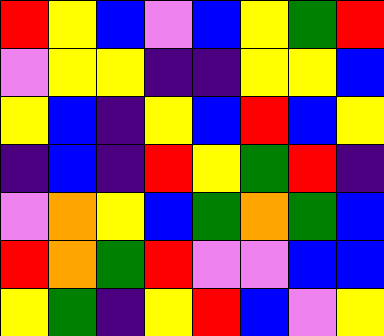[["red", "yellow", "blue", "violet", "blue", "yellow", "green", "red"], ["violet", "yellow", "yellow", "indigo", "indigo", "yellow", "yellow", "blue"], ["yellow", "blue", "indigo", "yellow", "blue", "red", "blue", "yellow"], ["indigo", "blue", "indigo", "red", "yellow", "green", "red", "indigo"], ["violet", "orange", "yellow", "blue", "green", "orange", "green", "blue"], ["red", "orange", "green", "red", "violet", "violet", "blue", "blue"], ["yellow", "green", "indigo", "yellow", "red", "blue", "violet", "yellow"]]